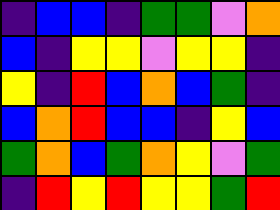[["indigo", "blue", "blue", "indigo", "green", "green", "violet", "orange"], ["blue", "indigo", "yellow", "yellow", "violet", "yellow", "yellow", "indigo"], ["yellow", "indigo", "red", "blue", "orange", "blue", "green", "indigo"], ["blue", "orange", "red", "blue", "blue", "indigo", "yellow", "blue"], ["green", "orange", "blue", "green", "orange", "yellow", "violet", "green"], ["indigo", "red", "yellow", "red", "yellow", "yellow", "green", "red"]]